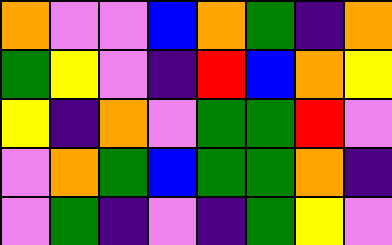[["orange", "violet", "violet", "blue", "orange", "green", "indigo", "orange"], ["green", "yellow", "violet", "indigo", "red", "blue", "orange", "yellow"], ["yellow", "indigo", "orange", "violet", "green", "green", "red", "violet"], ["violet", "orange", "green", "blue", "green", "green", "orange", "indigo"], ["violet", "green", "indigo", "violet", "indigo", "green", "yellow", "violet"]]